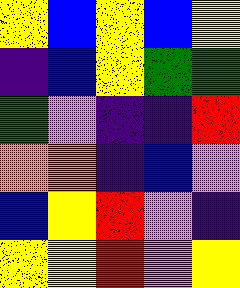[["yellow", "blue", "yellow", "blue", "yellow"], ["indigo", "blue", "yellow", "green", "green"], ["green", "violet", "indigo", "indigo", "red"], ["orange", "orange", "indigo", "blue", "violet"], ["blue", "yellow", "red", "violet", "indigo"], ["yellow", "yellow", "red", "violet", "yellow"]]